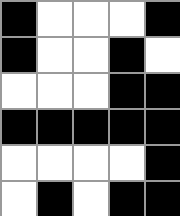[["black", "white", "white", "white", "black"], ["black", "white", "white", "black", "white"], ["white", "white", "white", "black", "black"], ["black", "black", "black", "black", "black"], ["white", "white", "white", "white", "black"], ["white", "black", "white", "black", "black"]]